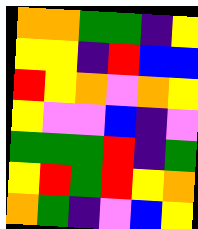[["orange", "orange", "green", "green", "indigo", "yellow"], ["yellow", "yellow", "indigo", "red", "blue", "blue"], ["red", "yellow", "orange", "violet", "orange", "yellow"], ["yellow", "violet", "violet", "blue", "indigo", "violet"], ["green", "green", "green", "red", "indigo", "green"], ["yellow", "red", "green", "red", "yellow", "orange"], ["orange", "green", "indigo", "violet", "blue", "yellow"]]